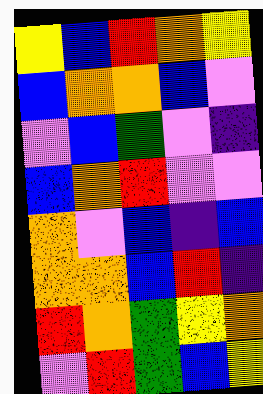[["yellow", "blue", "red", "orange", "yellow"], ["blue", "orange", "orange", "blue", "violet"], ["violet", "blue", "green", "violet", "indigo"], ["blue", "orange", "red", "violet", "violet"], ["orange", "violet", "blue", "indigo", "blue"], ["orange", "orange", "blue", "red", "indigo"], ["red", "orange", "green", "yellow", "orange"], ["violet", "red", "green", "blue", "yellow"]]